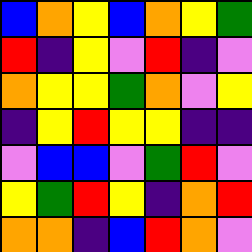[["blue", "orange", "yellow", "blue", "orange", "yellow", "green"], ["red", "indigo", "yellow", "violet", "red", "indigo", "violet"], ["orange", "yellow", "yellow", "green", "orange", "violet", "yellow"], ["indigo", "yellow", "red", "yellow", "yellow", "indigo", "indigo"], ["violet", "blue", "blue", "violet", "green", "red", "violet"], ["yellow", "green", "red", "yellow", "indigo", "orange", "red"], ["orange", "orange", "indigo", "blue", "red", "orange", "violet"]]